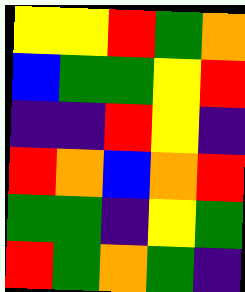[["yellow", "yellow", "red", "green", "orange"], ["blue", "green", "green", "yellow", "red"], ["indigo", "indigo", "red", "yellow", "indigo"], ["red", "orange", "blue", "orange", "red"], ["green", "green", "indigo", "yellow", "green"], ["red", "green", "orange", "green", "indigo"]]